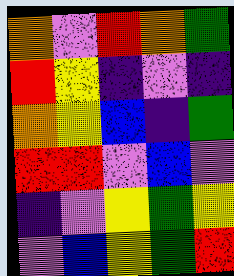[["orange", "violet", "red", "orange", "green"], ["red", "yellow", "indigo", "violet", "indigo"], ["orange", "yellow", "blue", "indigo", "green"], ["red", "red", "violet", "blue", "violet"], ["indigo", "violet", "yellow", "green", "yellow"], ["violet", "blue", "yellow", "green", "red"]]